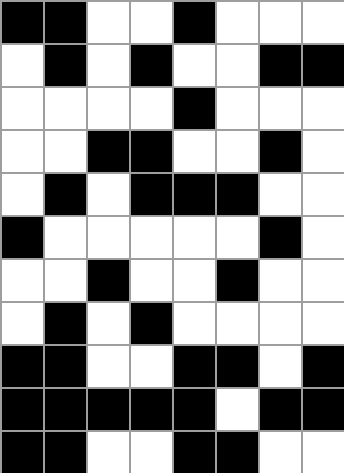[["black", "black", "white", "white", "black", "white", "white", "white"], ["white", "black", "white", "black", "white", "white", "black", "black"], ["white", "white", "white", "white", "black", "white", "white", "white"], ["white", "white", "black", "black", "white", "white", "black", "white"], ["white", "black", "white", "black", "black", "black", "white", "white"], ["black", "white", "white", "white", "white", "white", "black", "white"], ["white", "white", "black", "white", "white", "black", "white", "white"], ["white", "black", "white", "black", "white", "white", "white", "white"], ["black", "black", "white", "white", "black", "black", "white", "black"], ["black", "black", "black", "black", "black", "white", "black", "black"], ["black", "black", "white", "white", "black", "black", "white", "white"]]